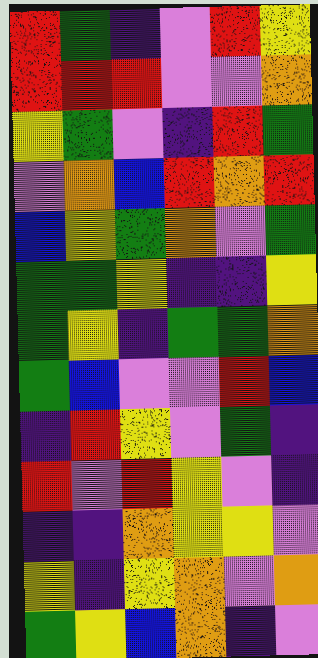[["red", "green", "indigo", "violet", "red", "yellow"], ["red", "red", "red", "violet", "violet", "orange"], ["yellow", "green", "violet", "indigo", "red", "green"], ["violet", "orange", "blue", "red", "orange", "red"], ["blue", "yellow", "green", "orange", "violet", "green"], ["green", "green", "yellow", "indigo", "indigo", "yellow"], ["green", "yellow", "indigo", "green", "green", "orange"], ["green", "blue", "violet", "violet", "red", "blue"], ["indigo", "red", "yellow", "violet", "green", "indigo"], ["red", "violet", "red", "yellow", "violet", "indigo"], ["indigo", "indigo", "orange", "yellow", "yellow", "violet"], ["yellow", "indigo", "yellow", "orange", "violet", "orange"], ["green", "yellow", "blue", "orange", "indigo", "violet"]]